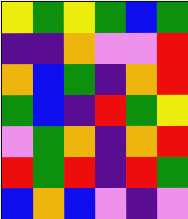[["yellow", "green", "yellow", "green", "blue", "green"], ["indigo", "indigo", "orange", "violet", "violet", "red"], ["orange", "blue", "green", "indigo", "orange", "red"], ["green", "blue", "indigo", "red", "green", "yellow"], ["violet", "green", "orange", "indigo", "orange", "red"], ["red", "green", "red", "indigo", "red", "green"], ["blue", "orange", "blue", "violet", "indigo", "violet"]]